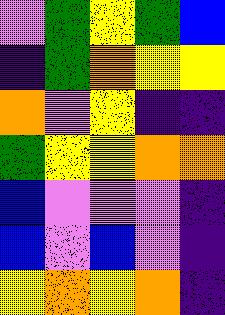[["violet", "green", "yellow", "green", "blue"], ["indigo", "green", "orange", "yellow", "yellow"], ["orange", "violet", "yellow", "indigo", "indigo"], ["green", "yellow", "yellow", "orange", "orange"], ["blue", "violet", "violet", "violet", "indigo"], ["blue", "violet", "blue", "violet", "indigo"], ["yellow", "orange", "yellow", "orange", "indigo"]]